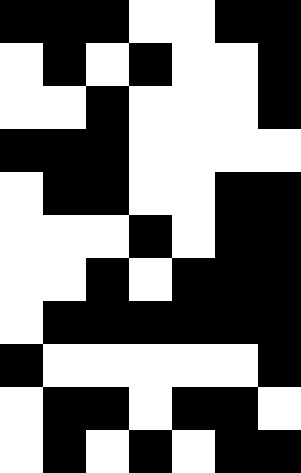[["black", "black", "black", "white", "white", "black", "black"], ["white", "black", "white", "black", "white", "white", "black"], ["white", "white", "black", "white", "white", "white", "black"], ["black", "black", "black", "white", "white", "white", "white"], ["white", "black", "black", "white", "white", "black", "black"], ["white", "white", "white", "black", "white", "black", "black"], ["white", "white", "black", "white", "black", "black", "black"], ["white", "black", "black", "black", "black", "black", "black"], ["black", "white", "white", "white", "white", "white", "black"], ["white", "black", "black", "white", "black", "black", "white"], ["white", "black", "white", "black", "white", "black", "black"]]